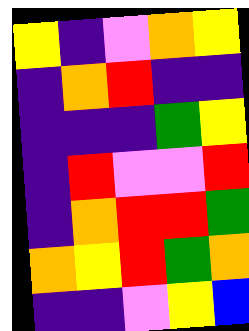[["yellow", "indigo", "violet", "orange", "yellow"], ["indigo", "orange", "red", "indigo", "indigo"], ["indigo", "indigo", "indigo", "green", "yellow"], ["indigo", "red", "violet", "violet", "red"], ["indigo", "orange", "red", "red", "green"], ["orange", "yellow", "red", "green", "orange"], ["indigo", "indigo", "violet", "yellow", "blue"]]